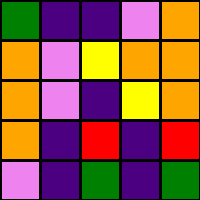[["green", "indigo", "indigo", "violet", "orange"], ["orange", "violet", "yellow", "orange", "orange"], ["orange", "violet", "indigo", "yellow", "orange"], ["orange", "indigo", "red", "indigo", "red"], ["violet", "indigo", "green", "indigo", "green"]]